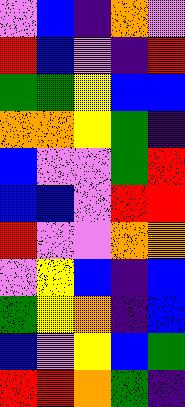[["violet", "blue", "indigo", "orange", "violet"], ["red", "blue", "violet", "indigo", "red"], ["green", "green", "yellow", "blue", "blue"], ["orange", "orange", "yellow", "green", "indigo"], ["blue", "violet", "violet", "green", "red"], ["blue", "blue", "violet", "red", "red"], ["red", "violet", "violet", "orange", "orange"], ["violet", "yellow", "blue", "indigo", "blue"], ["green", "yellow", "orange", "indigo", "blue"], ["blue", "violet", "yellow", "blue", "green"], ["red", "red", "orange", "green", "indigo"]]